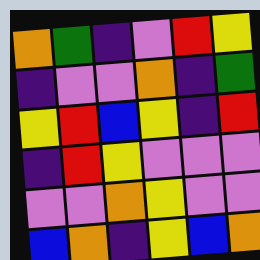[["orange", "green", "indigo", "violet", "red", "yellow"], ["indigo", "violet", "violet", "orange", "indigo", "green"], ["yellow", "red", "blue", "yellow", "indigo", "red"], ["indigo", "red", "yellow", "violet", "violet", "violet"], ["violet", "violet", "orange", "yellow", "violet", "violet"], ["blue", "orange", "indigo", "yellow", "blue", "orange"]]